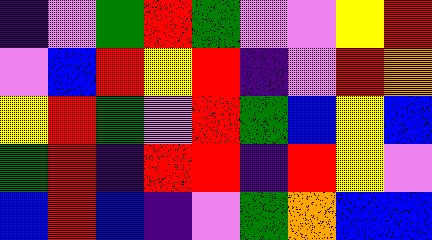[["indigo", "violet", "green", "red", "green", "violet", "violet", "yellow", "red"], ["violet", "blue", "red", "yellow", "red", "indigo", "violet", "red", "orange"], ["yellow", "red", "green", "violet", "red", "green", "blue", "yellow", "blue"], ["green", "red", "indigo", "red", "red", "indigo", "red", "yellow", "violet"], ["blue", "red", "blue", "indigo", "violet", "green", "orange", "blue", "blue"]]